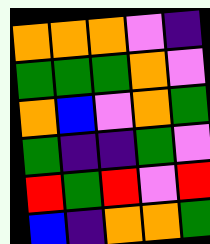[["orange", "orange", "orange", "violet", "indigo"], ["green", "green", "green", "orange", "violet"], ["orange", "blue", "violet", "orange", "green"], ["green", "indigo", "indigo", "green", "violet"], ["red", "green", "red", "violet", "red"], ["blue", "indigo", "orange", "orange", "green"]]